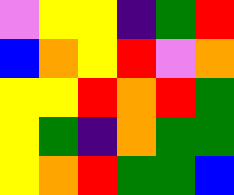[["violet", "yellow", "yellow", "indigo", "green", "red"], ["blue", "orange", "yellow", "red", "violet", "orange"], ["yellow", "yellow", "red", "orange", "red", "green"], ["yellow", "green", "indigo", "orange", "green", "green"], ["yellow", "orange", "red", "green", "green", "blue"]]